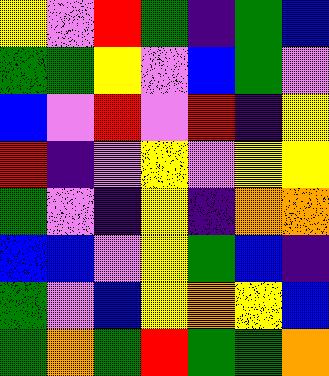[["yellow", "violet", "red", "green", "indigo", "green", "blue"], ["green", "green", "yellow", "violet", "blue", "green", "violet"], ["blue", "violet", "red", "violet", "red", "indigo", "yellow"], ["red", "indigo", "violet", "yellow", "violet", "yellow", "yellow"], ["green", "violet", "indigo", "yellow", "indigo", "orange", "orange"], ["blue", "blue", "violet", "yellow", "green", "blue", "indigo"], ["green", "violet", "blue", "yellow", "orange", "yellow", "blue"], ["green", "orange", "green", "red", "green", "green", "orange"]]